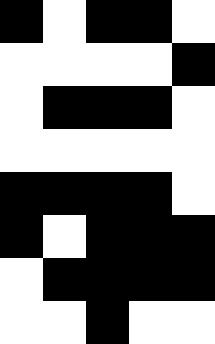[["black", "white", "black", "black", "white"], ["white", "white", "white", "white", "black"], ["white", "black", "black", "black", "white"], ["white", "white", "white", "white", "white"], ["black", "black", "black", "black", "white"], ["black", "white", "black", "black", "black"], ["white", "black", "black", "black", "black"], ["white", "white", "black", "white", "white"]]